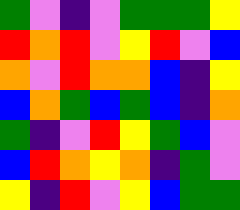[["green", "violet", "indigo", "violet", "green", "green", "green", "yellow"], ["red", "orange", "red", "violet", "yellow", "red", "violet", "blue"], ["orange", "violet", "red", "orange", "orange", "blue", "indigo", "yellow"], ["blue", "orange", "green", "blue", "green", "blue", "indigo", "orange"], ["green", "indigo", "violet", "red", "yellow", "green", "blue", "violet"], ["blue", "red", "orange", "yellow", "orange", "indigo", "green", "violet"], ["yellow", "indigo", "red", "violet", "yellow", "blue", "green", "green"]]